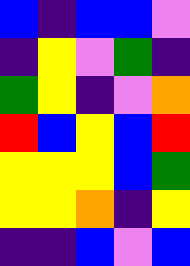[["blue", "indigo", "blue", "blue", "violet"], ["indigo", "yellow", "violet", "green", "indigo"], ["green", "yellow", "indigo", "violet", "orange"], ["red", "blue", "yellow", "blue", "red"], ["yellow", "yellow", "yellow", "blue", "green"], ["yellow", "yellow", "orange", "indigo", "yellow"], ["indigo", "indigo", "blue", "violet", "blue"]]